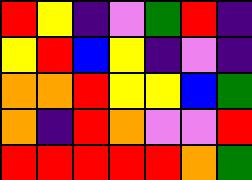[["red", "yellow", "indigo", "violet", "green", "red", "indigo"], ["yellow", "red", "blue", "yellow", "indigo", "violet", "indigo"], ["orange", "orange", "red", "yellow", "yellow", "blue", "green"], ["orange", "indigo", "red", "orange", "violet", "violet", "red"], ["red", "red", "red", "red", "red", "orange", "green"]]